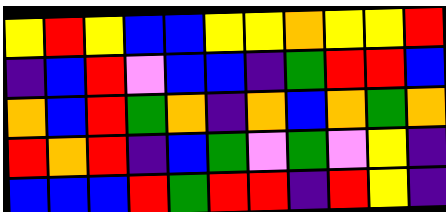[["yellow", "red", "yellow", "blue", "blue", "yellow", "yellow", "orange", "yellow", "yellow", "red"], ["indigo", "blue", "red", "violet", "blue", "blue", "indigo", "green", "red", "red", "blue"], ["orange", "blue", "red", "green", "orange", "indigo", "orange", "blue", "orange", "green", "orange"], ["red", "orange", "red", "indigo", "blue", "green", "violet", "green", "violet", "yellow", "indigo"], ["blue", "blue", "blue", "red", "green", "red", "red", "indigo", "red", "yellow", "indigo"]]